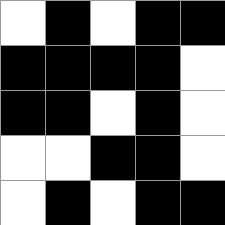[["white", "black", "white", "black", "black"], ["black", "black", "black", "black", "white"], ["black", "black", "white", "black", "white"], ["white", "white", "black", "black", "white"], ["white", "black", "white", "black", "black"]]